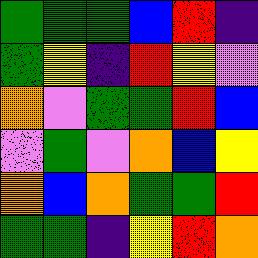[["green", "green", "green", "blue", "red", "indigo"], ["green", "yellow", "indigo", "red", "yellow", "violet"], ["orange", "violet", "green", "green", "red", "blue"], ["violet", "green", "violet", "orange", "blue", "yellow"], ["orange", "blue", "orange", "green", "green", "red"], ["green", "green", "indigo", "yellow", "red", "orange"]]